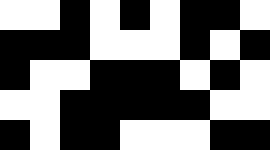[["white", "white", "black", "white", "black", "white", "black", "black", "white"], ["black", "black", "black", "white", "white", "white", "black", "white", "black"], ["black", "white", "white", "black", "black", "black", "white", "black", "white"], ["white", "white", "black", "black", "black", "black", "black", "white", "white"], ["black", "white", "black", "black", "white", "white", "white", "black", "black"]]